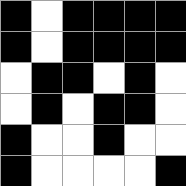[["black", "white", "black", "black", "black", "black"], ["black", "white", "black", "black", "black", "black"], ["white", "black", "black", "white", "black", "white"], ["white", "black", "white", "black", "black", "white"], ["black", "white", "white", "black", "white", "white"], ["black", "white", "white", "white", "white", "black"]]